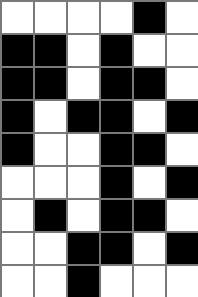[["white", "white", "white", "white", "black", "white"], ["black", "black", "white", "black", "white", "white"], ["black", "black", "white", "black", "black", "white"], ["black", "white", "black", "black", "white", "black"], ["black", "white", "white", "black", "black", "white"], ["white", "white", "white", "black", "white", "black"], ["white", "black", "white", "black", "black", "white"], ["white", "white", "black", "black", "white", "black"], ["white", "white", "black", "white", "white", "white"]]